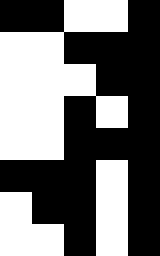[["black", "black", "white", "white", "black"], ["white", "white", "black", "black", "black"], ["white", "white", "white", "black", "black"], ["white", "white", "black", "white", "black"], ["white", "white", "black", "black", "black"], ["black", "black", "black", "white", "black"], ["white", "black", "black", "white", "black"], ["white", "white", "black", "white", "black"]]